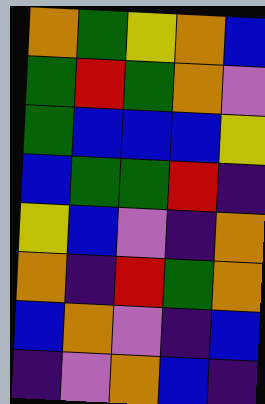[["orange", "green", "yellow", "orange", "blue"], ["green", "red", "green", "orange", "violet"], ["green", "blue", "blue", "blue", "yellow"], ["blue", "green", "green", "red", "indigo"], ["yellow", "blue", "violet", "indigo", "orange"], ["orange", "indigo", "red", "green", "orange"], ["blue", "orange", "violet", "indigo", "blue"], ["indigo", "violet", "orange", "blue", "indigo"]]